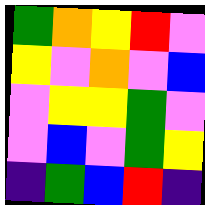[["green", "orange", "yellow", "red", "violet"], ["yellow", "violet", "orange", "violet", "blue"], ["violet", "yellow", "yellow", "green", "violet"], ["violet", "blue", "violet", "green", "yellow"], ["indigo", "green", "blue", "red", "indigo"]]